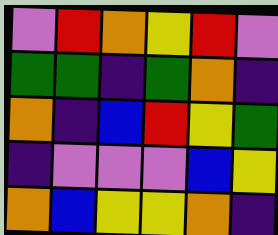[["violet", "red", "orange", "yellow", "red", "violet"], ["green", "green", "indigo", "green", "orange", "indigo"], ["orange", "indigo", "blue", "red", "yellow", "green"], ["indigo", "violet", "violet", "violet", "blue", "yellow"], ["orange", "blue", "yellow", "yellow", "orange", "indigo"]]